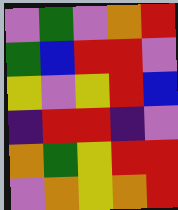[["violet", "green", "violet", "orange", "red"], ["green", "blue", "red", "red", "violet"], ["yellow", "violet", "yellow", "red", "blue"], ["indigo", "red", "red", "indigo", "violet"], ["orange", "green", "yellow", "red", "red"], ["violet", "orange", "yellow", "orange", "red"]]